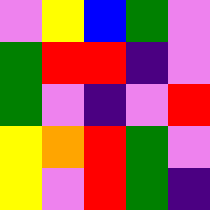[["violet", "yellow", "blue", "green", "violet"], ["green", "red", "red", "indigo", "violet"], ["green", "violet", "indigo", "violet", "red"], ["yellow", "orange", "red", "green", "violet"], ["yellow", "violet", "red", "green", "indigo"]]